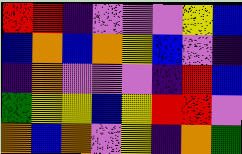[["red", "red", "indigo", "violet", "violet", "violet", "yellow", "blue"], ["blue", "orange", "blue", "orange", "yellow", "blue", "violet", "indigo"], ["indigo", "orange", "violet", "violet", "violet", "indigo", "red", "blue"], ["green", "yellow", "yellow", "blue", "yellow", "red", "red", "violet"], ["orange", "blue", "orange", "violet", "yellow", "indigo", "orange", "green"]]